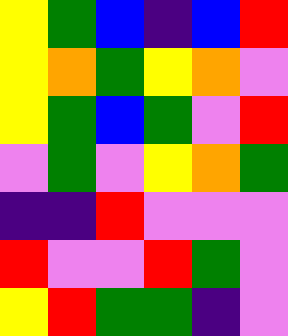[["yellow", "green", "blue", "indigo", "blue", "red"], ["yellow", "orange", "green", "yellow", "orange", "violet"], ["yellow", "green", "blue", "green", "violet", "red"], ["violet", "green", "violet", "yellow", "orange", "green"], ["indigo", "indigo", "red", "violet", "violet", "violet"], ["red", "violet", "violet", "red", "green", "violet"], ["yellow", "red", "green", "green", "indigo", "violet"]]